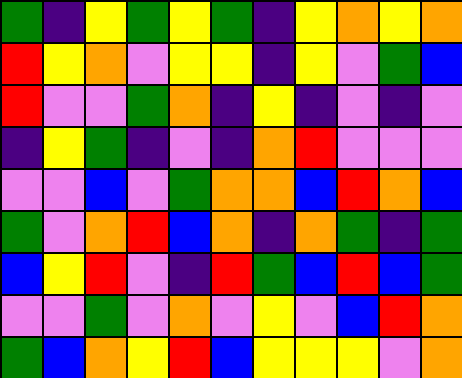[["green", "indigo", "yellow", "green", "yellow", "green", "indigo", "yellow", "orange", "yellow", "orange"], ["red", "yellow", "orange", "violet", "yellow", "yellow", "indigo", "yellow", "violet", "green", "blue"], ["red", "violet", "violet", "green", "orange", "indigo", "yellow", "indigo", "violet", "indigo", "violet"], ["indigo", "yellow", "green", "indigo", "violet", "indigo", "orange", "red", "violet", "violet", "violet"], ["violet", "violet", "blue", "violet", "green", "orange", "orange", "blue", "red", "orange", "blue"], ["green", "violet", "orange", "red", "blue", "orange", "indigo", "orange", "green", "indigo", "green"], ["blue", "yellow", "red", "violet", "indigo", "red", "green", "blue", "red", "blue", "green"], ["violet", "violet", "green", "violet", "orange", "violet", "yellow", "violet", "blue", "red", "orange"], ["green", "blue", "orange", "yellow", "red", "blue", "yellow", "yellow", "yellow", "violet", "orange"]]